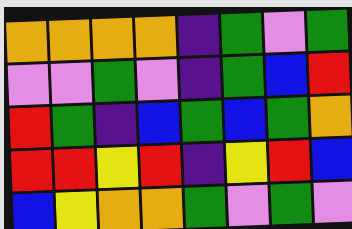[["orange", "orange", "orange", "orange", "indigo", "green", "violet", "green"], ["violet", "violet", "green", "violet", "indigo", "green", "blue", "red"], ["red", "green", "indigo", "blue", "green", "blue", "green", "orange"], ["red", "red", "yellow", "red", "indigo", "yellow", "red", "blue"], ["blue", "yellow", "orange", "orange", "green", "violet", "green", "violet"]]